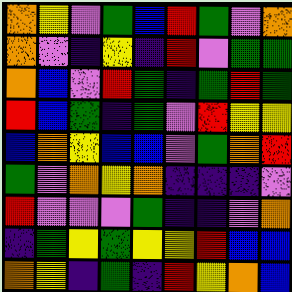[["orange", "yellow", "violet", "green", "blue", "red", "green", "violet", "orange"], ["orange", "violet", "indigo", "yellow", "indigo", "red", "violet", "green", "green"], ["orange", "blue", "violet", "red", "green", "indigo", "green", "red", "green"], ["red", "blue", "green", "indigo", "green", "violet", "red", "yellow", "yellow"], ["blue", "orange", "yellow", "blue", "blue", "violet", "green", "orange", "red"], ["green", "violet", "orange", "yellow", "orange", "indigo", "indigo", "indigo", "violet"], ["red", "violet", "violet", "violet", "green", "indigo", "indigo", "violet", "orange"], ["indigo", "green", "yellow", "green", "yellow", "yellow", "red", "blue", "blue"], ["orange", "yellow", "indigo", "green", "indigo", "red", "yellow", "orange", "blue"]]